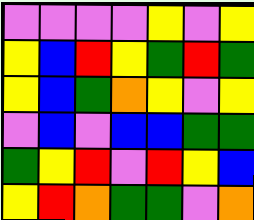[["violet", "violet", "violet", "violet", "yellow", "violet", "yellow"], ["yellow", "blue", "red", "yellow", "green", "red", "green"], ["yellow", "blue", "green", "orange", "yellow", "violet", "yellow"], ["violet", "blue", "violet", "blue", "blue", "green", "green"], ["green", "yellow", "red", "violet", "red", "yellow", "blue"], ["yellow", "red", "orange", "green", "green", "violet", "orange"]]